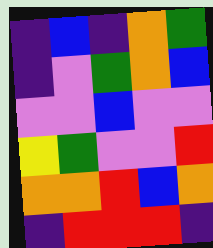[["indigo", "blue", "indigo", "orange", "green"], ["indigo", "violet", "green", "orange", "blue"], ["violet", "violet", "blue", "violet", "violet"], ["yellow", "green", "violet", "violet", "red"], ["orange", "orange", "red", "blue", "orange"], ["indigo", "red", "red", "red", "indigo"]]